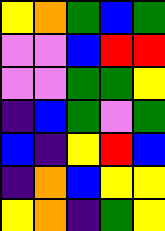[["yellow", "orange", "green", "blue", "green"], ["violet", "violet", "blue", "red", "red"], ["violet", "violet", "green", "green", "yellow"], ["indigo", "blue", "green", "violet", "green"], ["blue", "indigo", "yellow", "red", "blue"], ["indigo", "orange", "blue", "yellow", "yellow"], ["yellow", "orange", "indigo", "green", "yellow"]]